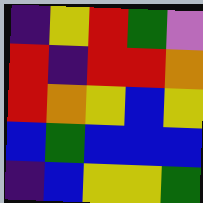[["indigo", "yellow", "red", "green", "violet"], ["red", "indigo", "red", "red", "orange"], ["red", "orange", "yellow", "blue", "yellow"], ["blue", "green", "blue", "blue", "blue"], ["indigo", "blue", "yellow", "yellow", "green"]]